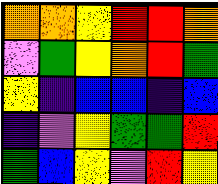[["orange", "orange", "yellow", "red", "red", "orange"], ["violet", "green", "yellow", "orange", "red", "green"], ["yellow", "indigo", "blue", "blue", "indigo", "blue"], ["indigo", "violet", "yellow", "green", "green", "red"], ["green", "blue", "yellow", "violet", "red", "yellow"]]